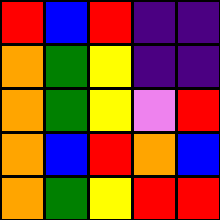[["red", "blue", "red", "indigo", "indigo"], ["orange", "green", "yellow", "indigo", "indigo"], ["orange", "green", "yellow", "violet", "red"], ["orange", "blue", "red", "orange", "blue"], ["orange", "green", "yellow", "red", "red"]]